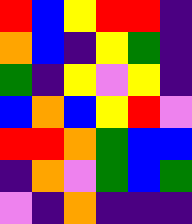[["red", "blue", "yellow", "red", "red", "indigo"], ["orange", "blue", "indigo", "yellow", "green", "indigo"], ["green", "indigo", "yellow", "violet", "yellow", "indigo"], ["blue", "orange", "blue", "yellow", "red", "violet"], ["red", "red", "orange", "green", "blue", "blue"], ["indigo", "orange", "violet", "green", "blue", "green"], ["violet", "indigo", "orange", "indigo", "indigo", "indigo"]]